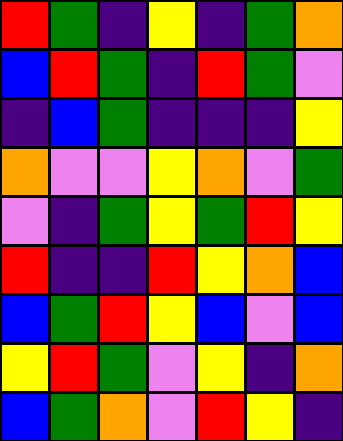[["red", "green", "indigo", "yellow", "indigo", "green", "orange"], ["blue", "red", "green", "indigo", "red", "green", "violet"], ["indigo", "blue", "green", "indigo", "indigo", "indigo", "yellow"], ["orange", "violet", "violet", "yellow", "orange", "violet", "green"], ["violet", "indigo", "green", "yellow", "green", "red", "yellow"], ["red", "indigo", "indigo", "red", "yellow", "orange", "blue"], ["blue", "green", "red", "yellow", "blue", "violet", "blue"], ["yellow", "red", "green", "violet", "yellow", "indigo", "orange"], ["blue", "green", "orange", "violet", "red", "yellow", "indigo"]]